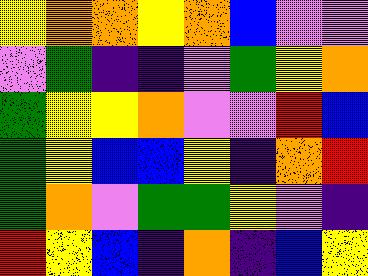[["yellow", "orange", "orange", "yellow", "orange", "blue", "violet", "violet"], ["violet", "green", "indigo", "indigo", "violet", "green", "yellow", "orange"], ["green", "yellow", "yellow", "orange", "violet", "violet", "red", "blue"], ["green", "yellow", "blue", "blue", "yellow", "indigo", "orange", "red"], ["green", "orange", "violet", "green", "green", "yellow", "violet", "indigo"], ["red", "yellow", "blue", "indigo", "orange", "indigo", "blue", "yellow"]]